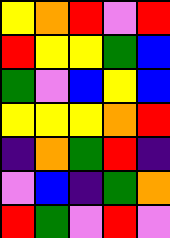[["yellow", "orange", "red", "violet", "red"], ["red", "yellow", "yellow", "green", "blue"], ["green", "violet", "blue", "yellow", "blue"], ["yellow", "yellow", "yellow", "orange", "red"], ["indigo", "orange", "green", "red", "indigo"], ["violet", "blue", "indigo", "green", "orange"], ["red", "green", "violet", "red", "violet"]]